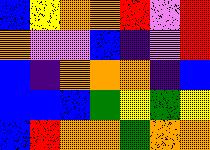[["blue", "yellow", "orange", "orange", "red", "violet", "red"], ["orange", "violet", "violet", "blue", "indigo", "violet", "red"], ["blue", "indigo", "orange", "orange", "orange", "indigo", "blue"], ["blue", "blue", "blue", "green", "yellow", "green", "yellow"], ["blue", "red", "orange", "orange", "green", "orange", "orange"]]